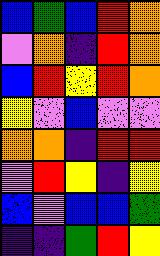[["blue", "green", "blue", "red", "orange"], ["violet", "orange", "indigo", "red", "orange"], ["blue", "red", "yellow", "red", "orange"], ["yellow", "violet", "blue", "violet", "violet"], ["orange", "orange", "indigo", "red", "red"], ["violet", "red", "yellow", "indigo", "yellow"], ["blue", "violet", "blue", "blue", "green"], ["indigo", "indigo", "green", "red", "yellow"]]